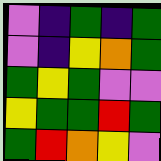[["violet", "indigo", "green", "indigo", "green"], ["violet", "indigo", "yellow", "orange", "green"], ["green", "yellow", "green", "violet", "violet"], ["yellow", "green", "green", "red", "green"], ["green", "red", "orange", "yellow", "violet"]]